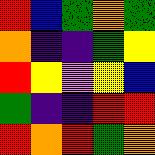[["red", "blue", "green", "orange", "green"], ["orange", "indigo", "indigo", "green", "yellow"], ["red", "yellow", "violet", "yellow", "blue"], ["green", "indigo", "indigo", "red", "red"], ["red", "orange", "red", "green", "orange"]]